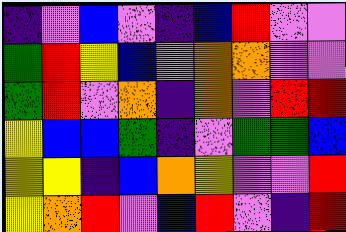[["indigo", "violet", "blue", "violet", "indigo", "blue", "red", "violet", "violet"], ["green", "red", "yellow", "blue", "violet", "orange", "orange", "violet", "violet"], ["green", "red", "violet", "orange", "indigo", "orange", "violet", "red", "red"], ["yellow", "blue", "blue", "green", "indigo", "violet", "green", "green", "blue"], ["yellow", "yellow", "indigo", "blue", "orange", "yellow", "violet", "violet", "red"], ["yellow", "orange", "red", "violet", "blue", "red", "violet", "indigo", "red"]]